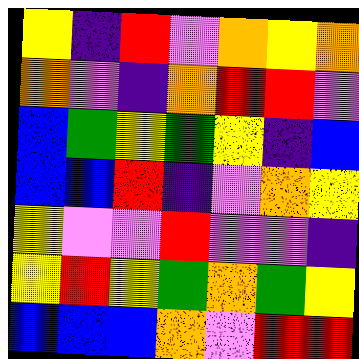[["yellow", "indigo", "red", "violet", "orange", "yellow", "orange"], ["orange", "violet", "indigo", "orange", "red", "red", "violet"], ["blue", "green", "yellow", "green", "yellow", "indigo", "blue"], ["blue", "blue", "red", "indigo", "violet", "orange", "yellow"], ["yellow", "violet", "violet", "red", "violet", "violet", "indigo"], ["yellow", "red", "yellow", "green", "orange", "green", "yellow"], ["blue", "blue", "blue", "orange", "violet", "red", "red"]]